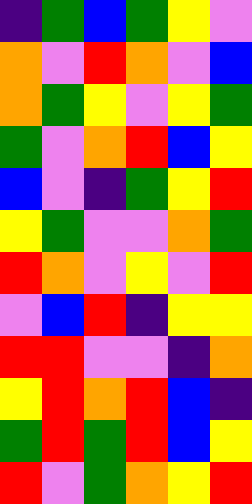[["indigo", "green", "blue", "green", "yellow", "violet"], ["orange", "violet", "red", "orange", "violet", "blue"], ["orange", "green", "yellow", "violet", "yellow", "green"], ["green", "violet", "orange", "red", "blue", "yellow"], ["blue", "violet", "indigo", "green", "yellow", "red"], ["yellow", "green", "violet", "violet", "orange", "green"], ["red", "orange", "violet", "yellow", "violet", "red"], ["violet", "blue", "red", "indigo", "yellow", "yellow"], ["red", "red", "violet", "violet", "indigo", "orange"], ["yellow", "red", "orange", "red", "blue", "indigo"], ["green", "red", "green", "red", "blue", "yellow"], ["red", "violet", "green", "orange", "yellow", "red"]]